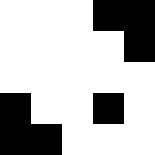[["white", "white", "white", "black", "black"], ["white", "white", "white", "white", "black"], ["white", "white", "white", "white", "white"], ["black", "white", "white", "black", "white"], ["black", "black", "white", "white", "white"]]